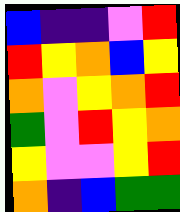[["blue", "indigo", "indigo", "violet", "red"], ["red", "yellow", "orange", "blue", "yellow"], ["orange", "violet", "yellow", "orange", "red"], ["green", "violet", "red", "yellow", "orange"], ["yellow", "violet", "violet", "yellow", "red"], ["orange", "indigo", "blue", "green", "green"]]